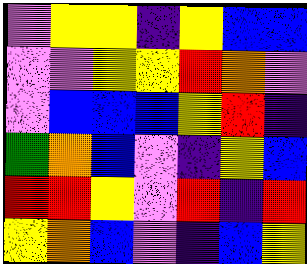[["violet", "yellow", "yellow", "indigo", "yellow", "blue", "blue"], ["violet", "violet", "yellow", "yellow", "red", "orange", "violet"], ["violet", "blue", "blue", "blue", "yellow", "red", "indigo"], ["green", "orange", "blue", "violet", "indigo", "yellow", "blue"], ["red", "red", "yellow", "violet", "red", "indigo", "red"], ["yellow", "orange", "blue", "violet", "indigo", "blue", "yellow"]]